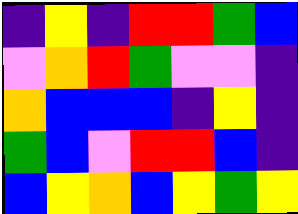[["indigo", "yellow", "indigo", "red", "red", "green", "blue"], ["violet", "orange", "red", "green", "violet", "violet", "indigo"], ["orange", "blue", "blue", "blue", "indigo", "yellow", "indigo"], ["green", "blue", "violet", "red", "red", "blue", "indigo"], ["blue", "yellow", "orange", "blue", "yellow", "green", "yellow"]]